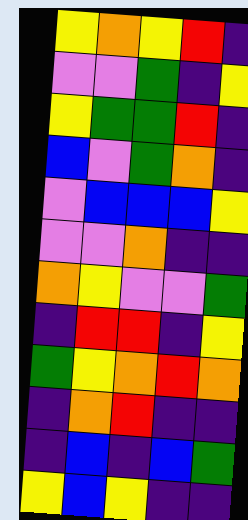[["yellow", "orange", "yellow", "red", "indigo"], ["violet", "violet", "green", "indigo", "yellow"], ["yellow", "green", "green", "red", "indigo"], ["blue", "violet", "green", "orange", "indigo"], ["violet", "blue", "blue", "blue", "yellow"], ["violet", "violet", "orange", "indigo", "indigo"], ["orange", "yellow", "violet", "violet", "green"], ["indigo", "red", "red", "indigo", "yellow"], ["green", "yellow", "orange", "red", "orange"], ["indigo", "orange", "red", "indigo", "indigo"], ["indigo", "blue", "indigo", "blue", "green"], ["yellow", "blue", "yellow", "indigo", "indigo"]]